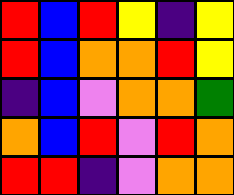[["red", "blue", "red", "yellow", "indigo", "yellow"], ["red", "blue", "orange", "orange", "red", "yellow"], ["indigo", "blue", "violet", "orange", "orange", "green"], ["orange", "blue", "red", "violet", "red", "orange"], ["red", "red", "indigo", "violet", "orange", "orange"]]